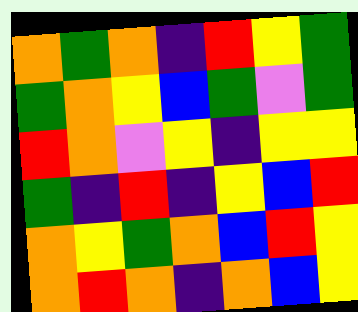[["orange", "green", "orange", "indigo", "red", "yellow", "green"], ["green", "orange", "yellow", "blue", "green", "violet", "green"], ["red", "orange", "violet", "yellow", "indigo", "yellow", "yellow"], ["green", "indigo", "red", "indigo", "yellow", "blue", "red"], ["orange", "yellow", "green", "orange", "blue", "red", "yellow"], ["orange", "red", "orange", "indigo", "orange", "blue", "yellow"]]